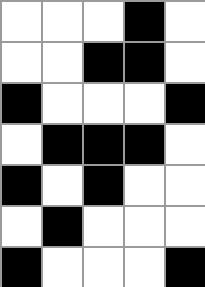[["white", "white", "white", "black", "white"], ["white", "white", "black", "black", "white"], ["black", "white", "white", "white", "black"], ["white", "black", "black", "black", "white"], ["black", "white", "black", "white", "white"], ["white", "black", "white", "white", "white"], ["black", "white", "white", "white", "black"]]